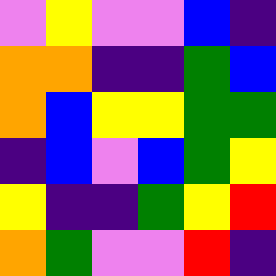[["violet", "yellow", "violet", "violet", "blue", "indigo"], ["orange", "orange", "indigo", "indigo", "green", "blue"], ["orange", "blue", "yellow", "yellow", "green", "green"], ["indigo", "blue", "violet", "blue", "green", "yellow"], ["yellow", "indigo", "indigo", "green", "yellow", "red"], ["orange", "green", "violet", "violet", "red", "indigo"]]